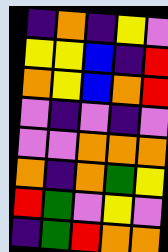[["indigo", "orange", "indigo", "yellow", "violet"], ["yellow", "yellow", "blue", "indigo", "red"], ["orange", "yellow", "blue", "orange", "red"], ["violet", "indigo", "violet", "indigo", "violet"], ["violet", "violet", "orange", "orange", "orange"], ["orange", "indigo", "orange", "green", "yellow"], ["red", "green", "violet", "yellow", "violet"], ["indigo", "green", "red", "orange", "orange"]]